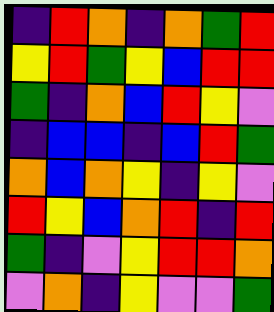[["indigo", "red", "orange", "indigo", "orange", "green", "red"], ["yellow", "red", "green", "yellow", "blue", "red", "red"], ["green", "indigo", "orange", "blue", "red", "yellow", "violet"], ["indigo", "blue", "blue", "indigo", "blue", "red", "green"], ["orange", "blue", "orange", "yellow", "indigo", "yellow", "violet"], ["red", "yellow", "blue", "orange", "red", "indigo", "red"], ["green", "indigo", "violet", "yellow", "red", "red", "orange"], ["violet", "orange", "indigo", "yellow", "violet", "violet", "green"]]